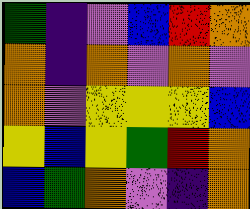[["green", "indigo", "violet", "blue", "red", "orange"], ["orange", "indigo", "orange", "violet", "orange", "violet"], ["orange", "violet", "yellow", "yellow", "yellow", "blue"], ["yellow", "blue", "yellow", "green", "red", "orange"], ["blue", "green", "orange", "violet", "indigo", "orange"]]